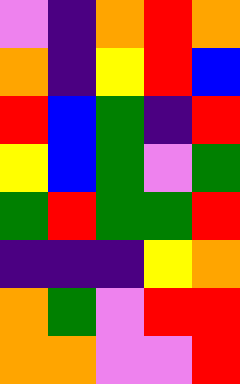[["violet", "indigo", "orange", "red", "orange"], ["orange", "indigo", "yellow", "red", "blue"], ["red", "blue", "green", "indigo", "red"], ["yellow", "blue", "green", "violet", "green"], ["green", "red", "green", "green", "red"], ["indigo", "indigo", "indigo", "yellow", "orange"], ["orange", "green", "violet", "red", "red"], ["orange", "orange", "violet", "violet", "red"]]